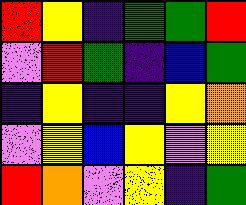[["red", "yellow", "indigo", "green", "green", "red"], ["violet", "red", "green", "indigo", "blue", "green"], ["indigo", "yellow", "indigo", "indigo", "yellow", "orange"], ["violet", "yellow", "blue", "yellow", "violet", "yellow"], ["red", "orange", "violet", "yellow", "indigo", "green"]]